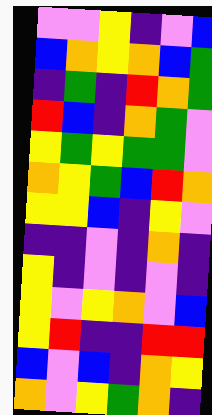[["violet", "violet", "yellow", "indigo", "violet", "blue"], ["blue", "orange", "yellow", "orange", "blue", "green"], ["indigo", "green", "indigo", "red", "orange", "green"], ["red", "blue", "indigo", "orange", "green", "violet"], ["yellow", "green", "yellow", "green", "green", "violet"], ["orange", "yellow", "green", "blue", "red", "orange"], ["yellow", "yellow", "blue", "indigo", "yellow", "violet"], ["indigo", "indigo", "violet", "indigo", "orange", "indigo"], ["yellow", "indigo", "violet", "indigo", "violet", "indigo"], ["yellow", "violet", "yellow", "orange", "violet", "blue"], ["yellow", "red", "indigo", "indigo", "red", "red"], ["blue", "violet", "blue", "indigo", "orange", "yellow"], ["orange", "violet", "yellow", "green", "orange", "indigo"]]